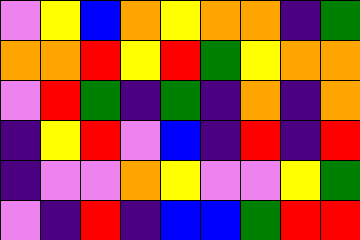[["violet", "yellow", "blue", "orange", "yellow", "orange", "orange", "indigo", "green"], ["orange", "orange", "red", "yellow", "red", "green", "yellow", "orange", "orange"], ["violet", "red", "green", "indigo", "green", "indigo", "orange", "indigo", "orange"], ["indigo", "yellow", "red", "violet", "blue", "indigo", "red", "indigo", "red"], ["indigo", "violet", "violet", "orange", "yellow", "violet", "violet", "yellow", "green"], ["violet", "indigo", "red", "indigo", "blue", "blue", "green", "red", "red"]]